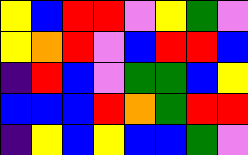[["yellow", "blue", "red", "red", "violet", "yellow", "green", "violet"], ["yellow", "orange", "red", "violet", "blue", "red", "red", "blue"], ["indigo", "red", "blue", "violet", "green", "green", "blue", "yellow"], ["blue", "blue", "blue", "red", "orange", "green", "red", "red"], ["indigo", "yellow", "blue", "yellow", "blue", "blue", "green", "violet"]]